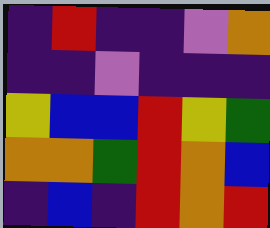[["indigo", "red", "indigo", "indigo", "violet", "orange"], ["indigo", "indigo", "violet", "indigo", "indigo", "indigo"], ["yellow", "blue", "blue", "red", "yellow", "green"], ["orange", "orange", "green", "red", "orange", "blue"], ["indigo", "blue", "indigo", "red", "orange", "red"]]